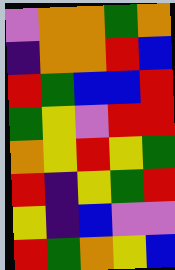[["violet", "orange", "orange", "green", "orange"], ["indigo", "orange", "orange", "red", "blue"], ["red", "green", "blue", "blue", "red"], ["green", "yellow", "violet", "red", "red"], ["orange", "yellow", "red", "yellow", "green"], ["red", "indigo", "yellow", "green", "red"], ["yellow", "indigo", "blue", "violet", "violet"], ["red", "green", "orange", "yellow", "blue"]]